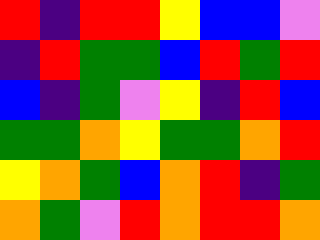[["red", "indigo", "red", "red", "yellow", "blue", "blue", "violet"], ["indigo", "red", "green", "green", "blue", "red", "green", "red"], ["blue", "indigo", "green", "violet", "yellow", "indigo", "red", "blue"], ["green", "green", "orange", "yellow", "green", "green", "orange", "red"], ["yellow", "orange", "green", "blue", "orange", "red", "indigo", "green"], ["orange", "green", "violet", "red", "orange", "red", "red", "orange"]]